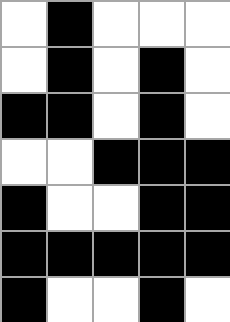[["white", "black", "white", "white", "white"], ["white", "black", "white", "black", "white"], ["black", "black", "white", "black", "white"], ["white", "white", "black", "black", "black"], ["black", "white", "white", "black", "black"], ["black", "black", "black", "black", "black"], ["black", "white", "white", "black", "white"]]